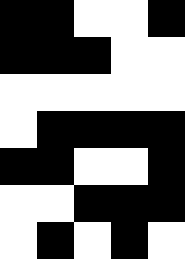[["black", "black", "white", "white", "black"], ["black", "black", "black", "white", "white"], ["white", "white", "white", "white", "white"], ["white", "black", "black", "black", "black"], ["black", "black", "white", "white", "black"], ["white", "white", "black", "black", "black"], ["white", "black", "white", "black", "white"]]